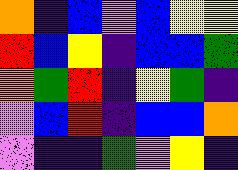[["orange", "indigo", "blue", "violet", "blue", "yellow", "yellow"], ["red", "blue", "yellow", "indigo", "blue", "blue", "green"], ["orange", "green", "red", "indigo", "yellow", "green", "indigo"], ["violet", "blue", "red", "indigo", "blue", "blue", "orange"], ["violet", "indigo", "indigo", "green", "violet", "yellow", "indigo"]]